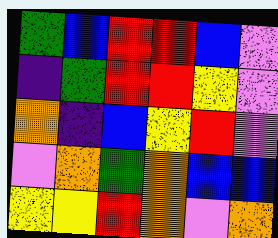[["green", "blue", "red", "red", "blue", "violet"], ["indigo", "green", "red", "red", "yellow", "violet"], ["orange", "indigo", "blue", "yellow", "red", "violet"], ["violet", "orange", "green", "orange", "blue", "blue"], ["yellow", "yellow", "red", "orange", "violet", "orange"]]